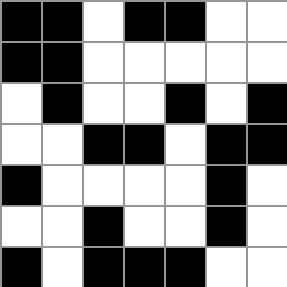[["black", "black", "white", "black", "black", "white", "white"], ["black", "black", "white", "white", "white", "white", "white"], ["white", "black", "white", "white", "black", "white", "black"], ["white", "white", "black", "black", "white", "black", "black"], ["black", "white", "white", "white", "white", "black", "white"], ["white", "white", "black", "white", "white", "black", "white"], ["black", "white", "black", "black", "black", "white", "white"]]